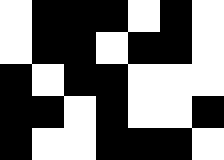[["white", "black", "black", "black", "white", "black", "white"], ["white", "black", "black", "white", "black", "black", "white"], ["black", "white", "black", "black", "white", "white", "white"], ["black", "black", "white", "black", "white", "white", "black"], ["black", "white", "white", "black", "black", "black", "white"]]